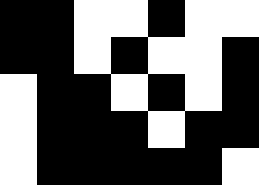[["black", "black", "white", "white", "black", "white", "white"], ["black", "black", "white", "black", "white", "white", "black"], ["white", "black", "black", "white", "black", "white", "black"], ["white", "black", "black", "black", "white", "black", "black"], ["white", "black", "black", "black", "black", "black", "white"]]